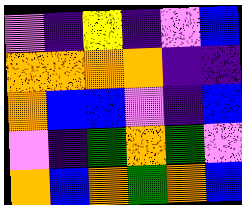[["violet", "indigo", "yellow", "indigo", "violet", "blue"], ["orange", "orange", "orange", "orange", "indigo", "indigo"], ["orange", "blue", "blue", "violet", "indigo", "blue"], ["violet", "indigo", "green", "orange", "green", "violet"], ["orange", "blue", "orange", "green", "orange", "blue"]]